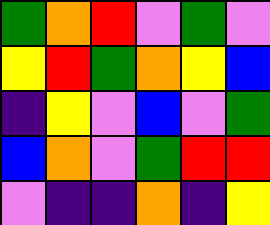[["green", "orange", "red", "violet", "green", "violet"], ["yellow", "red", "green", "orange", "yellow", "blue"], ["indigo", "yellow", "violet", "blue", "violet", "green"], ["blue", "orange", "violet", "green", "red", "red"], ["violet", "indigo", "indigo", "orange", "indigo", "yellow"]]